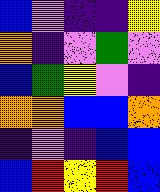[["blue", "violet", "indigo", "indigo", "yellow"], ["orange", "indigo", "violet", "green", "violet"], ["blue", "green", "yellow", "violet", "indigo"], ["orange", "orange", "blue", "blue", "orange"], ["indigo", "violet", "indigo", "blue", "blue"], ["blue", "red", "yellow", "red", "blue"]]